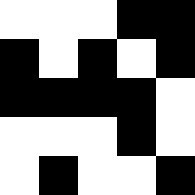[["white", "white", "white", "black", "black"], ["black", "white", "black", "white", "black"], ["black", "black", "black", "black", "white"], ["white", "white", "white", "black", "white"], ["white", "black", "white", "white", "black"]]